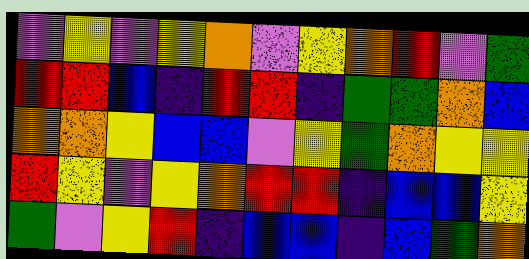[["violet", "yellow", "violet", "yellow", "orange", "violet", "yellow", "orange", "red", "violet", "green"], ["red", "red", "blue", "indigo", "red", "red", "indigo", "green", "green", "orange", "blue"], ["orange", "orange", "yellow", "blue", "blue", "violet", "yellow", "green", "orange", "yellow", "yellow"], ["red", "yellow", "violet", "yellow", "orange", "red", "red", "indigo", "blue", "blue", "yellow"], ["green", "violet", "yellow", "red", "indigo", "blue", "blue", "indigo", "blue", "green", "orange"]]